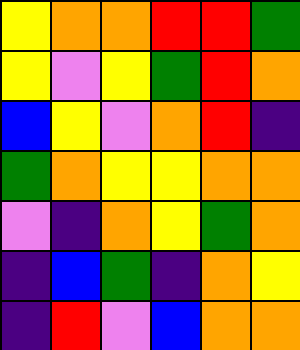[["yellow", "orange", "orange", "red", "red", "green"], ["yellow", "violet", "yellow", "green", "red", "orange"], ["blue", "yellow", "violet", "orange", "red", "indigo"], ["green", "orange", "yellow", "yellow", "orange", "orange"], ["violet", "indigo", "orange", "yellow", "green", "orange"], ["indigo", "blue", "green", "indigo", "orange", "yellow"], ["indigo", "red", "violet", "blue", "orange", "orange"]]